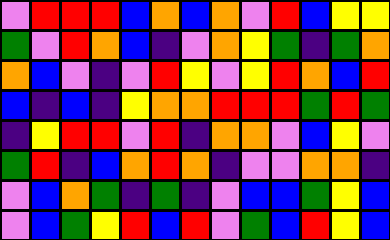[["violet", "red", "red", "red", "blue", "orange", "blue", "orange", "violet", "red", "blue", "yellow", "yellow"], ["green", "violet", "red", "orange", "blue", "indigo", "violet", "orange", "yellow", "green", "indigo", "green", "orange"], ["orange", "blue", "violet", "indigo", "violet", "red", "yellow", "violet", "yellow", "red", "orange", "blue", "red"], ["blue", "indigo", "blue", "indigo", "yellow", "orange", "orange", "red", "red", "red", "green", "red", "green"], ["indigo", "yellow", "red", "red", "violet", "red", "indigo", "orange", "orange", "violet", "blue", "yellow", "violet"], ["green", "red", "indigo", "blue", "orange", "red", "orange", "indigo", "violet", "violet", "orange", "orange", "indigo"], ["violet", "blue", "orange", "green", "indigo", "green", "indigo", "violet", "blue", "blue", "green", "yellow", "blue"], ["violet", "blue", "green", "yellow", "red", "blue", "red", "violet", "green", "blue", "red", "yellow", "blue"]]